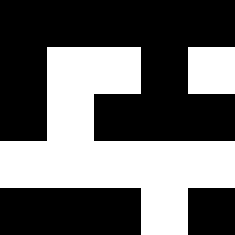[["black", "black", "black", "black", "black"], ["black", "white", "white", "black", "white"], ["black", "white", "black", "black", "black"], ["white", "white", "white", "white", "white"], ["black", "black", "black", "white", "black"]]